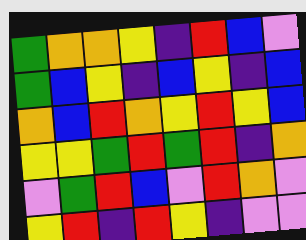[["green", "orange", "orange", "yellow", "indigo", "red", "blue", "violet"], ["green", "blue", "yellow", "indigo", "blue", "yellow", "indigo", "blue"], ["orange", "blue", "red", "orange", "yellow", "red", "yellow", "blue"], ["yellow", "yellow", "green", "red", "green", "red", "indigo", "orange"], ["violet", "green", "red", "blue", "violet", "red", "orange", "violet"], ["yellow", "red", "indigo", "red", "yellow", "indigo", "violet", "violet"]]